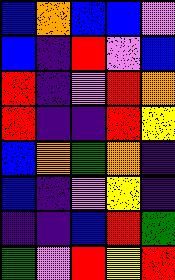[["blue", "orange", "blue", "blue", "violet"], ["blue", "indigo", "red", "violet", "blue"], ["red", "indigo", "violet", "red", "orange"], ["red", "indigo", "indigo", "red", "yellow"], ["blue", "orange", "green", "orange", "indigo"], ["blue", "indigo", "violet", "yellow", "indigo"], ["indigo", "indigo", "blue", "red", "green"], ["green", "violet", "red", "yellow", "red"]]